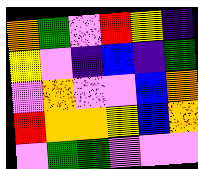[["orange", "green", "violet", "red", "yellow", "indigo"], ["yellow", "violet", "indigo", "blue", "indigo", "green"], ["violet", "orange", "violet", "violet", "blue", "orange"], ["red", "orange", "orange", "yellow", "blue", "orange"], ["violet", "green", "green", "violet", "violet", "violet"]]